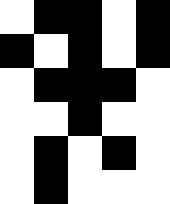[["white", "black", "black", "white", "black"], ["black", "white", "black", "white", "black"], ["white", "black", "black", "black", "white"], ["white", "white", "black", "white", "white"], ["white", "black", "white", "black", "white"], ["white", "black", "white", "white", "white"]]